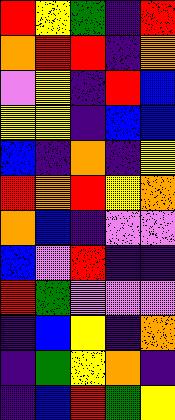[["red", "yellow", "green", "indigo", "red"], ["orange", "red", "red", "indigo", "orange"], ["violet", "yellow", "indigo", "red", "blue"], ["yellow", "yellow", "indigo", "blue", "blue"], ["blue", "indigo", "orange", "indigo", "yellow"], ["red", "orange", "red", "yellow", "orange"], ["orange", "blue", "indigo", "violet", "violet"], ["blue", "violet", "red", "indigo", "indigo"], ["red", "green", "violet", "violet", "violet"], ["indigo", "blue", "yellow", "indigo", "orange"], ["indigo", "green", "yellow", "orange", "indigo"], ["indigo", "blue", "red", "green", "yellow"]]